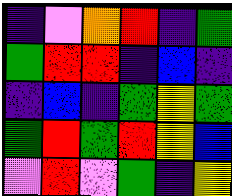[["indigo", "violet", "orange", "red", "indigo", "green"], ["green", "red", "red", "indigo", "blue", "indigo"], ["indigo", "blue", "indigo", "green", "yellow", "green"], ["green", "red", "green", "red", "yellow", "blue"], ["violet", "red", "violet", "green", "indigo", "yellow"]]